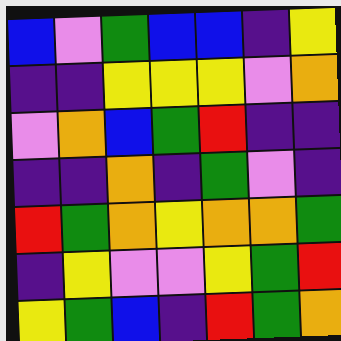[["blue", "violet", "green", "blue", "blue", "indigo", "yellow"], ["indigo", "indigo", "yellow", "yellow", "yellow", "violet", "orange"], ["violet", "orange", "blue", "green", "red", "indigo", "indigo"], ["indigo", "indigo", "orange", "indigo", "green", "violet", "indigo"], ["red", "green", "orange", "yellow", "orange", "orange", "green"], ["indigo", "yellow", "violet", "violet", "yellow", "green", "red"], ["yellow", "green", "blue", "indigo", "red", "green", "orange"]]